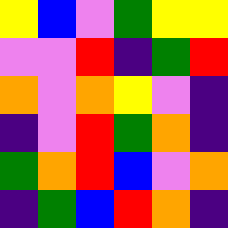[["yellow", "blue", "violet", "green", "yellow", "yellow"], ["violet", "violet", "red", "indigo", "green", "red"], ["orange", "violet", "orange", "yellow", "violet", "indigo"], ["indigo", "violet", "red", "green", "orange", "indigo"], ["green", "orange", "red", "blue", "violet", "orange"], ["indigo", "green", "blue", "red", "orange", "indigo"]]